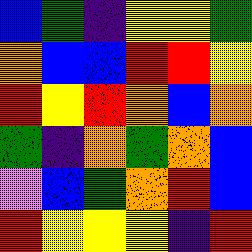[["blue", "green", "indigo", "yellow", "yellow", "green"], ["orange", "blue", "blue", "red", "red", "yellow"], ["red", "yellow", "red", "orange", "blue", "orange"], ["green", "indigo", "orange", "green", "orange", "blue"], ["violet", "blue", "green", "orange", "red", "blue"], ["red", "yellow", "yellow", "yellow", "indigo", "red"]]